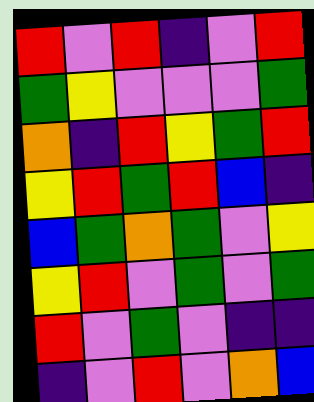[["red", "violet", "red", "indigo", "violet", "red"], ["green", "yellow", "violet", "violet", "violet", "green"], ["orange", "indigo", "red", "yellow", "green", "red"], ["yellow", "red", "green", "red", "blue", "indigo"], ["blue", "green", "orange", "green", "violet", "yellow"], ["yellow", "red", "violet", "green", "violet", "green"], ["red", "violet", "green", "violet", "indigo", "indigo"], ["indigo", "violet", "red", "violet", "orange", "blue"]]